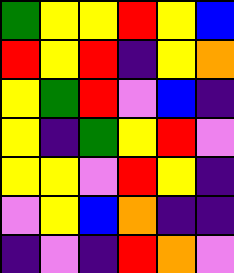[["green", "yellow", "yellow", "red", "yellow", "blue"], ["red", "yellow", "red", "indigo", "yellow", "orange"], ["yellow", "green", "red", "violet", "blue", "indigo"], ["yellow", "indigo", "green", "yellow", "red", "violet"], ["yellow", "yellow", "violet", "red", "yellow", "indigo"], ["violet", "yellow", "blue", "orange", "indigo", "indigo"], ["indigo", "violet", "indigo", "red", "orange", "violet"]]